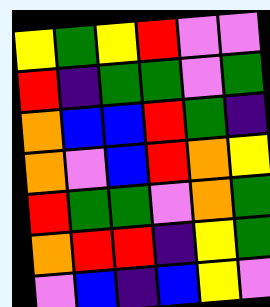[["yellow", "green", "yellow", "red", "violet", "violet"], ["red", "indigo", "green", "green", "violet", "green"], ["orange", "blue", "blue", "red", "green", "indigo"], ["orange", "violet", "blue", "red", "orange", "yellow"], ["red", "green", "green", "violet", "orange", "green"], ["orange", "red", "red", "indigo", "yellow", "green"], ["violet", "blue", "indigo", "blue", "yellow", "violet"]]